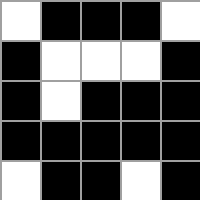[["white", "black", "black", "black", "white"], ["black", "white", "white", "white", "black"], ["black", "white", "black", "black", "black"], ["black", "black", "black", "black", "black"], ["white", "black", "black", "white", "black"]]